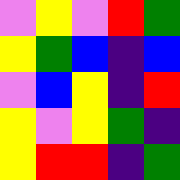[["violet", "yellow", "violet", "red", "green"], ["yellow", "green", "blue", "indigo", "blue"], ["violet", "blue", "yellow", "indigo", "red"], ["yellow", "violet", "yellow", "green", "indigo"], ["yellow", "red", "red", "indigo", "green"]]